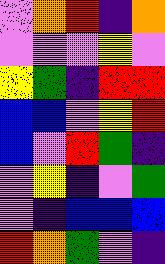[["violet", "orange", "red", "indigo", "orange"], ["violet", "violet", "violet", "yellow", "violet"], ["yellow", "green", "indigo", "red", "red"], ["blue", "blue", "violet", "yellow", "red"], ["blue", "violet", "red", "green", "indigo"], ["violet", "yellow", "indigo", "violet", "green"], ["violet", "indigo", "blue", "blue", "blue"], ["red", "orange", "green", "violet", "indigo"]]